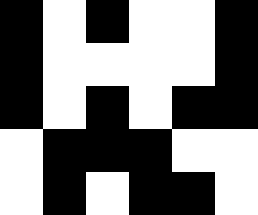[["black", "white", "black", "white", "white", "black"], ["black", "white", "white", "white", "white", "black"], ["black", "white", "black", "white", "black", "black"], ["white", "black", "black", "black", "white", "white"], ["white", "black", "white", "black", "black", "white"]]